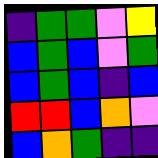[["indigo", "green", "green", "violet", "yellow"], ["blue", "green", "blue", "violet", "green"], ["blue", "green", "blue", "indigo", "blue"], ["red", "red", "blue", "orange", "violet"], ["blue", "orange", "green", "indigo", "indigo"]]